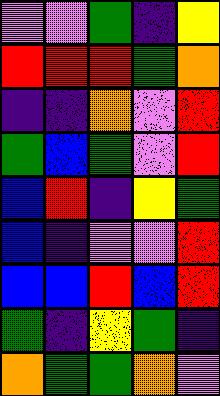[["violet", "violet", "green", "indigo", "yellow"], ["red", "red", "red", "green", "orange"], ["indigo", "indigo", "orange", "violet", "red"], ["green", "blue", "green", "violet", "red"], ["blue", "red", "indigo", "yellow", "green"], ["blue", "indigo", "violet", "violet", "red"], ["blue", "blue", "red", "blue", "red"], ["green", "indigo", "yellow", "green", "indigo"], ["orange", "green", "green", "orange", "violet"]]